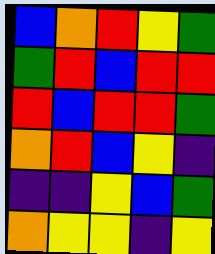[["blue", "orange", "red", "yellow", "green"], ["green", "red", "blue", "red", "red"], ["red", "blue", "red", "red", "green"], ["orange", "red", "blue", "yellow", "indigo"], ["indigo", "indigo", "yellow", "blue", "green"], ["orange", "yellow", "yellow", "indigo", "yellow"]]